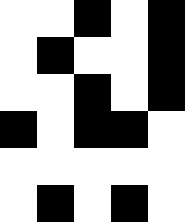[["white", "white", "black", "white", "black"], ["white", "black", "white", "white", "black"], ["white", "white", "black", "white", "black"], ["black", "white", "black", "black", "white"], ["white", "white", "white", "white", "white"], ["white", "black", "white", "black", "white"]]